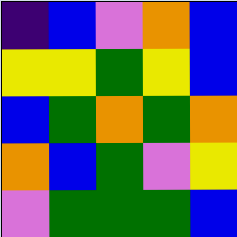[["indigo", "blue", "violet", "orange", "blue"], ["yellow", "yellow", "green", "yellow", "blue"], ["blue", "green", "orange", "green", "orange"], ["orange", "blue", "green", "violet", "yellow"], ["violet", "green", "green", "green", "blue"]]